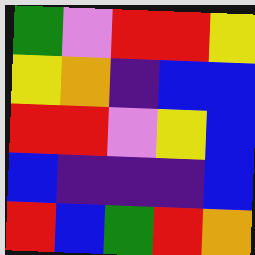[["green", "violet", "red", "red", "yellow"], ["yellow", "orange", "indigo", "blue", "blue"], ["red", "red", "violet", "yellow", "blue"], ["blue", "indigo", "indigo", "indigo", "blue"], ["red", "blue", "green", "red", "orange"]]